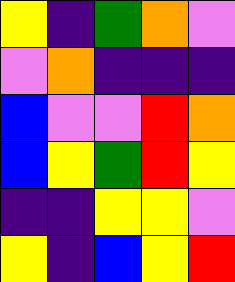[["yellow", "indigo", "green", "orange", "violet"], ["violet", "orange", "indigo", "indigo", "indigo"], ["blue", "violet", "violet", "red", "orange"], ["blue", "yellow", "green", "red", "yellow"], ["indigo", "indigo", "yellow", "yellow", "violet"], ["yellow", "indigo", "blue", "yellow", "red"]]